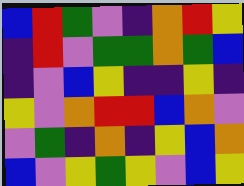[["blue", "red", "green", "violet", "indigo", "orange", "red", "yellow"], ["indigo", "red", "violet", "green", "green", "orange", "green", "blue"], ["indigo", "violet", "blue", "yellow", "indigo", "indigo", "yellow", "indigo"], ["yellow", "violet", "orange", "red", "red", "blue", "orange", "violet"], ["violet", "green", "indigo", "orange", "indigo", "yellow", "blue", "orange"], ["blue", "violet", "yellow", "green", "yellow", "violet", "blue", "yellow"]]